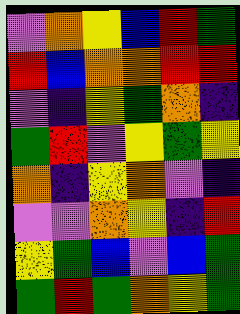[["violet", "orange", "yellow", "blue", "red", "green"], ["red", "blue", "orange", "orange", "red", "red"], ["violet", "indigo", "yellow", "green", "orange", "indigo"], ["green", "red", "violet", "yellow", "green", "yellow"], ["orange", "indigo", "yellow", "orange", "violet", "indigo"], ["violet", "violet", "orange", "yellow", "indigo", "red"], ["yellow", "green", "blue", "violet", "blue", "green"], ["green", "red", "green", "orange", "yellow", "green"]]